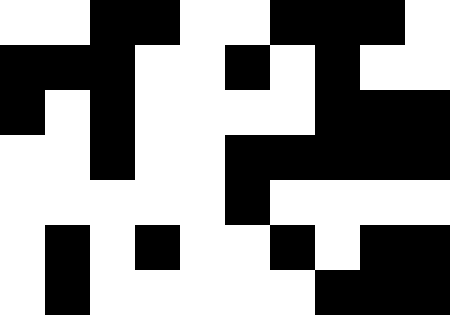[["white", "white", "black", "black", "white", "white", "black", "black", "black", "white"], ["black", "black", "black", "white", "white", "black", "white", "black", "white", "white"], ["black", "white", "black", "white", "white", "white", "white", "black", "black", "black"], ["white", "white", "black", "white", "white", "black", "black", "black", "black", "black"], ["white", "white", "white", "white", "white", "black", "white", "white", "white", "white"], ["white", "black", "white", "black", "white", "white", "black", "white", "black", "black"], ["white", "black", "white", "white", "white", "white", "white", "black", "black", "black"]]